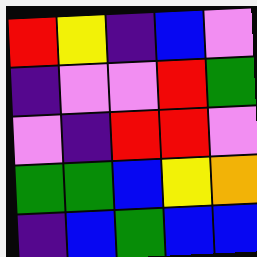[["red", "yellow", "indigo", "blue", "violet"], ["indigo", "violet", "violet", "red", "green"], ["violet", "indigo", "red", "red", "violet"], ["green", "green", "blue", "yellow", "orange"], ["indigo", "blue", "green", "blue", "blue"]]